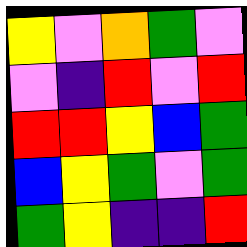[["yellow", "violet", "orange", "green", "violet"], ["violet", "indigo", "red", "violet", "red"], ["red", "red", "yellow", "blue", "green"], ["blue", "yellow", "green", "violet", "green"], ["green", "yellow", "indigo", "indigo", "red"]]